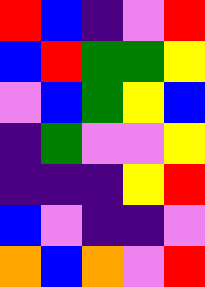[["red", "blue", "indigo", "violet", "red"], ["blue", "red", "green", "green", "yellow"], ["violet", "blue", "green", "yellow", "blue"], ["indigo", "green", "violet", "violet", "yellow"], ["indigo", "indigo", "indigo", "yellow", "red"], ["blue", "violet", "indigo", "indigo", "violet"], ["orange", "blue", "orange", "violet", "red"]]